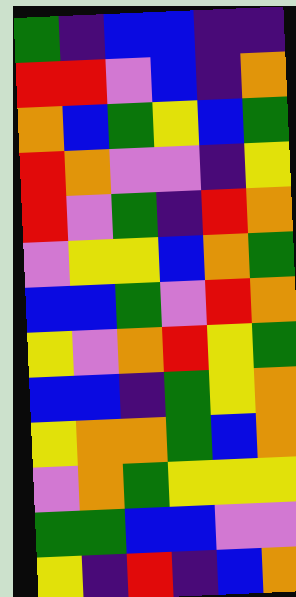[["green", "indigo", "blue", "blue", "indigo", "indigo"], ["red", "red", "violet", "blue", "indigo", "orange"], ["orange", "blue", "green", "yellow", "blue", "green"], ["red", "orange", "violet", "violet", "indigo", "yellow"], ["red", "violet", "green", "indigo", "red", "orange"], ["violet", "yellow", "yellow", "blue", "orange", "green"], ["blue", "blue", "green", "violet", "red", "orange"], ["yellow", "violet", "orange", "red", "yellow", "green"], ["blue", "blue", "indigo", "green", "yellow", "orange"], ["yellow", "orange", "orange", "green", "blue", "orange"], ["violet", "orange", "green", "yellow", "yellow", "yellow"], ["green", "green", "blue", "blue", "violet", "violet"], ["yellow", "indigo", "red", "indigo", "blue", "orange"]]